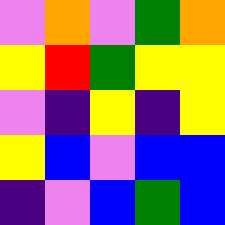[["violet", "orange", "violet", "green", "orange"], ["yellow", "red", "green", "yellow", "yellow"], ["violet", "indigo", "yellow", "indigo", "yellow"], ["yellow", "blue", "violet", "blue", "blue"], ["indigo", "violet", "blue", "green", "blue"]]